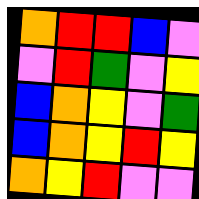[["orange", "red", "red", "blue", "violet"], ["violet", "red", "green", "violet", "yellow"], ["blue", "orange", "yellow", "violet", "green"], ["blue", "orange", "yellow", "red", "yellow"], ["orange", "yellow", "red", "violet", "violet"]]